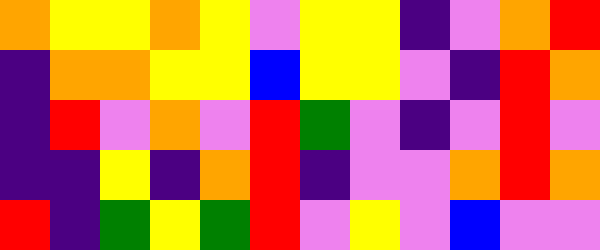[["orange", "yellow", "yellow", "orange", "yellow", "violet", "yellow", "yellow", "indigo", "violet", "orange", "red"], ["indigo", "orange", "orange", "yellow", "yellow", "blue", "yellow", "yellow", "violet", "indigo", "red", "orange"], ["indigo", "red", "violet", "orange", "violet", "red", "green", "violet", "indigo", "violet", "red", "violet"], ["indigo", "indigo", "yellow", "indigo", "orange", "red", "indigo", "violet", "violet", "orange", "red", "orange"], ["red", "indigo", "green", "yellow", "green", "red", "violet", "yellow", "violet", "blue", "violet", "violet"]]